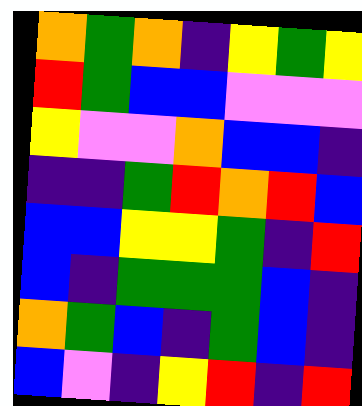[["orange", "green", "orange", "indigo", "yellow", "green", "yellow"], ["red", "green", "blue", "blue", "violet", "violet", "violet"], ["yellow", "violet", "violet", "orange", "blue", "blue", "indigo"], ["indigo", "indigo", "green", "red", "orange", "red", "blue"], ["blue", "blue", "yellow", "yellow", "green", "indigo", "red"], ["blue", "indigo", "green", "green", "green", "blue", "indigo"], ["orange", "green", "blue", "indigo", "green", "blue", "indigo"], ["blue", "violet", "indigo", "yellow", "red", "indigo", "red"]]